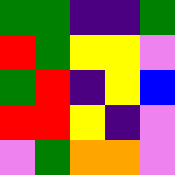[["green", "green", "indigo", "indigo", "green"], ["red", "green", "yellow", "yellow", "violet"], ["green", "red", "indigo", "yellow", "blue"], ["red", "red", "yellow", "indigo", "violet"], ["violet", "green", "orange", "orange", "violet"]]